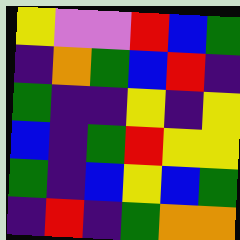[["yellow", "violet", "violet", "red", "blue", "green"], ["indigo", "orange", "green", "blue", "red", "indigo"], ["green", "indigo", "indigo", "yellow", "indigo", "yellow"], ["blue", "indigo", "green", "red", "yellow", "yellow"], ["green", "indigo", "blue", "yellow", "blue", "green"], ["indigo", "red", "indigo", "green", "orange", "orange"]]